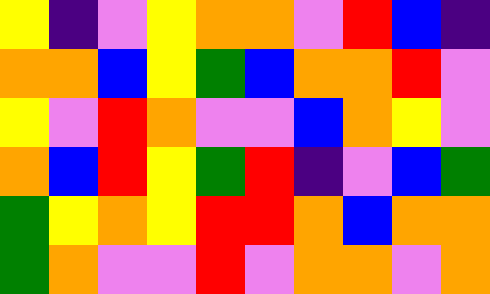[["yellow", "indigo", "violet", "yellow", "orange", "orange", "violet", "red", "blue", "indigo"], ["orange", "orange", "blue", "yellow", "green", "blue", "orange", "orange", "red", "violet"], ["yellow", "violet", "red", "orange", "violet", "violet", "blue", "orange", "yellow", "violet"], ["orange", "blue", "red", "yellow", "green", "red", "indigo", "violet", "blue", "green"], ["green", "yellow", "orange", "yellow", "red", "red", "orange", "blue", "orange", "orange"], ["green", "orange", "violet", "violet", "red", "violet", "orange", "orange", "violet", "orange"]]